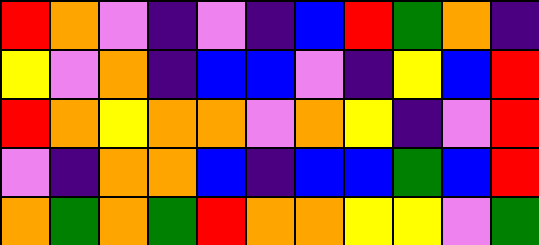[["red", "orange", "violet", "indigo", "violet", "indigo", "blue", "red", "green", "orange", "indigo"], ["yellow", "violet", "orange", "indigo", "blue", "blue", "violet", "indigo", "yellow", "blue", "red"], ["red", "orange", "yellow", "orange", "orange", "violet", "orange", "yellow", "indigo", "violet", "red"], ["violet", "indigo", "orange", "orange", "blue", "indigo", "blue", "blue", "green", "blue", "red"], ["orange", "green", "orange", "green", "red", "orange", "orange", "yellow", "yellow", "violet", "green"]]